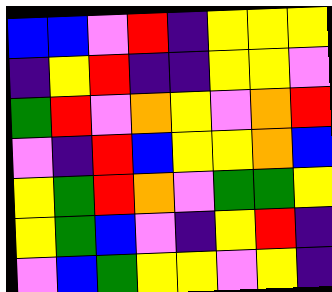[["blue", "blue", "violet", "red", "indigo", "yellow", "yellow", "yellow"], ["indigo", "yellow", "red", "indigo", "indigo", "yellow", "yellow", "violet"], ["green", "red", "violet", "orange", "yellow", "violet", "orange", "red"], ["violet", "indigo", "red", "blue", "yellow", "yellow", "orange", "blue"], ["yellow", "green", "red", "orange", "violet", "green", "green", "yellow"], ["yellow", "green", "blue", "violet", "indigo", "yellow", "red", "indigo"], ["violet", "blue", "green", "yellow", "yellow", "violet", "yellow", "indigo"]]